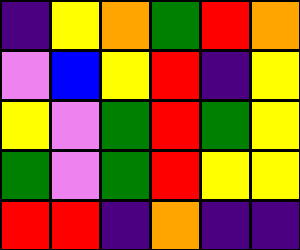[["indigo", "yellow", "orange", "green", "red", "orange"], ["violet", "blue", "yellow", "red", "indigo", "yellow"], ["yellow", "violet", "green", "red", "green", "yellow"], ["green", "violet", "green", "red", "yellow", "yellow"], ["red", "red", "indigo", "orange", "indigo", "indigo"]]